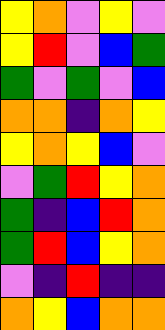[["yellow", "orange", "violet", "yellow", "violet"], ["yellow", "red", "violet", "blue", "green"], ["green", "violet", "green", "violet", "blue"], ["orange", "orange", "indigo", "orange", "yellow"], ["yellow", "orange", "yellow", "blue", "violet"], ["violet", "green", "red", "yellow", "orange"], ["green", "indigo", "blue", "red", "orange"], ["green", "red", "blue", "yellow", "orange"], ["violet", "indigo", "red", "indigo", "indigo"], ["orange", "yellow", "blue", "orange", "orange"]]